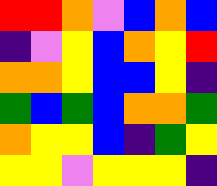[["red", "red", "orange", "violet", "blue", "orange", "blue"], ["indigo", "violet", "yellow", "blue", "orange", "yellow", "red"], ["orange", "orange", "yellow", "blue", "blue", "yellow", "indigo"], ["green", "blue", "green", "blue", "orange", "orange", "green"], ["orange", "yellow", "yellow", "blue", "indigo", "green", "yellow"], ["yellow", "yellow", "violet", "yellow", "yellow", "yellow", "indigo"]]